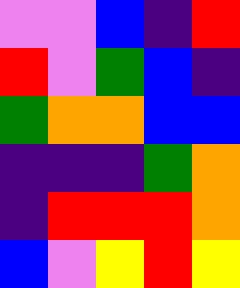[["violet", "violet", "blue", "indigo", "red"], ["red", "violet", "green", "blue", "indigo"], ["green", "orange", "orange", "blue", "blue"], ["indigo", "indigo", "indigo", "green", "orange"], ["indigo", "red", "red", "red", "orange"], ["blue", "violet", "yellow", "red", "yellow"]]